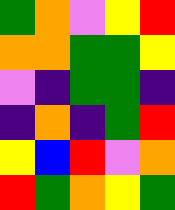[["green", "orange", "violet", "yellow", "red"], ["orange", "orange", "green", "green", "yellow"], ["violet", "indigo", "green", "green", "indigo"], ["indigo", "orange", "indigo", "green", "red"], ["yellow", "blue", "red", "violet", "orange"], ["red", "green", "orange", "yellow", "green"]]